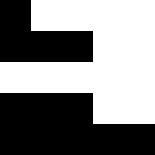[["black", "white", "white", "white", "white"], ["black", "black", "black", "white", "white"], ["white", "white", "white", "white", "white"], ["black", "black", "black", "white", "white"], ["black", "black", "black", "black", "black"]]